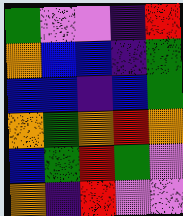[["green", "violet", "violet", "indigo", "red"], ["orange", "blue", "blue", "indigo", "green"], ["blue", "blue", "indigo", "blue", "green"], ["orange", "green", "orange", "red", "orange"], ["blue", "green", "red", "green", "violet"], ["orange", "indigo", "red", "violet", "violet"]]